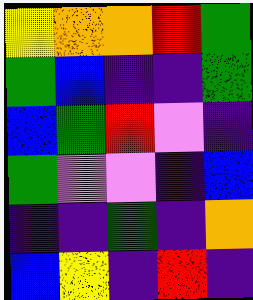[["yellow", "orange", "orange", "red", "green"], ["green", "blue", "indigo", "indigo", "green"], ["blue", "green", "red", "violet", "indigo"], ["green", "violet", "violet", "indigo", "blue"], ["indigo", "indigo", "green", "indigo", "orange"], ["blue", "yellow", "indigo", "red", "indigo"]]